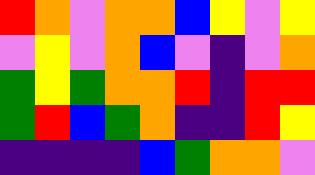[["red", "orange", "violet", "orange", "orange", "blue", "yellow", "violet", "yellow"], ["violet", "yellow", "violet", "orange", "blue", "violet", "indigo", "violet", "orange"], ["green", "yellow", "green", "orange", "orange", "red", "indigo", "red", "red"], ["green", "red", "blue", "green", "orange", "indigo", "indigo", "red", "yellow"], ["indigo", "indigo", "indigo", "indigo", "blue", "green", "orange", "orange", "violet"]]